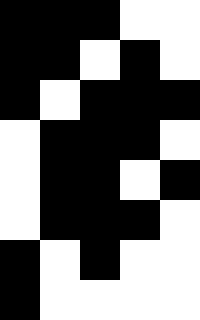[["black", "black", "black", "white", "white"], ["black", "black", "white", "black", "white"], ["black", "white", "black", "black", "black"], ["white", "black", "black", "black", "white"], ["white", "black", "black", "white", "black"], ["white", "black", "black", "black", "white"], ["black", "white", "black", "white", "white"], ["black", "white", "white", "white", "white"]]